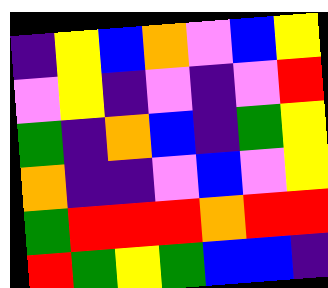[["indigo", "yellow", "blue", "orange", "violet", "blue", "yellow"], ["violet", "yellow", "indigo", "violet", "indigo", "violet", "red"], ["green", "indigo", "orange", "blue", "indigo", "green", "yellow"], ["orange", "indigo", "indigo", "violet", "blue", "violet", "yellow"], ["green", "red", "red", "red", "orange", "red", "red"], ["red", "green", "yellow", "green", "blue", "blue", "indigo"]]